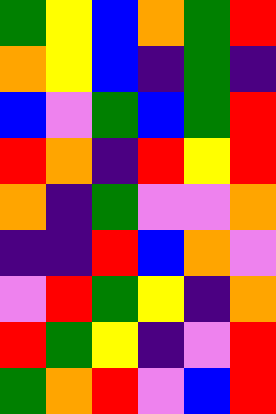[["green", "yellow", "blue", "orange", "green", "red"], ["orange", "yellow", "blue", "indigo", "green", "indigo"], ["blue", "violet", "green", "blue", "green", "red"], ["red", "orange", "indigo", "red", "yellow", "red"], ["orange", "indigo", "green", "violet", "violet", "orange"], ["indigo", "indigo", "red", "blue", "orange", "violet"], ["violet", "red", "green", "yellow", "indigo", "orange"], ["red", "green", "yellow", "indigo", "violet", "red"], ["green", "orange", "red", "violet", "blue", "red"]]